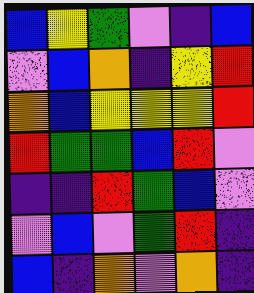[["blue", "yellow", "green", "violet", "indigo", "blue"], ["violet", "blue", "orange", "indigo", "yellow", "red"], ["orange", "blue", "yellow", "yellow", "yellow", "red"], ["red", "green", "green", "blue", "red", "violet"], ["indigo", "indigo", "red", "green", "blue", "violet"], ["violet", "blue", "violet", "green", "red", "indigo"], ["blue", "indigo", "orange", "violet", "orange", "indigo"]]